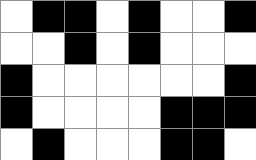[["white", "black", "black", "white", "black", "white", "white", "black"], ["white", "white", "black", "white", "black", "white", "white", "white"], ["black", "white", "white", "white", "white", "white", "white", "black"], ["black", "white", "white", "white", "white", "black", "black", "black"], ["white", "black", "white", "white", "white", "black", "black", "white"]]